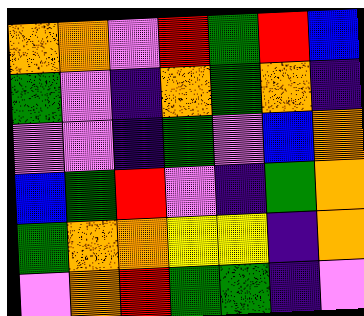[["orange", "orange", "violet", "red", "green", "red", "blue"], ["green", "violet", "indigo", "orange", "green", "orange", "indigo"], ["violet", "violet", "indigo", "green", "violet", "blue", "orange"], ["blue", "green", "red", "violet", "indigo", "green", "orange"], ["green", "orange", "orange", "yellow", "yellow", "indigo", "orange"], ["violet", "orange", "red", "green", "green", "indigo", "violet"]]